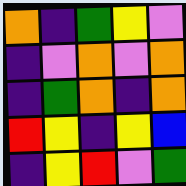[["orange", "indigo", "green", "yellow", "violet"], ["indigo", "violet", "orange", "violet", "orange"], ["indigo", "green", "orange", "indigo", "orange"], ["red", "yellow", "indigo", "yellow", "blue"], ["indigo", "yellow", "red", "violet", "green"]]